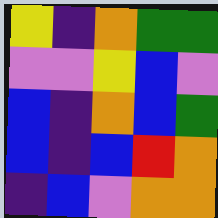[["yellow", "indigo", "orange", "green", "green"], ["violet", "violet", "yellow", "blue", "violet"], ["blue", "indigo", "orange", "blue", "green"], ["blue", "indigo", "blue", "red", "orange"], ["indigo", "blue", "violet", "orange", "orange"]]